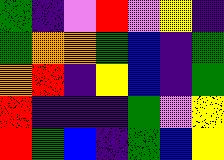[["green", "indigo", "violet", "red", "violet", "yellow", "indigo"], ["green", "orange", "orange", "green", "blue", "indigo", "green"], ["orange", "red", "indigo", "yellow", "blue", "indigo", "green"], ["red", "indigo", "indigo", "indigo", "green", "violet", "yellow"], ["red", "green", "blue", "indigo", "green", "blue", "yellow"]]